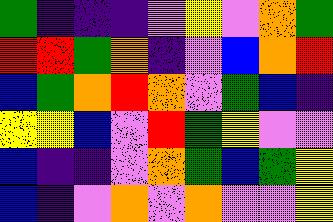[["green", "indigo", "indigo", "indigo", "violet", "yellow", "violet", "orange", "green"], ["red", "red", "green", "orange", "indigo", "violet", "blue", "orange", "red"], ["blue", "green", "orange", "red", "orange", "violet", "green", "blue", "indigo"], ["yellow", "yellow", "blue", "violet", "red", "green", "yellow", "violet", "violet"], ["blue", "indigo", "indigo", "violet", "orange", "green", "blue", "green", "yellow"], ["blue", "indigo", "violet", "orange", "violet", "orange", "violet", "violet", "yellow"]]